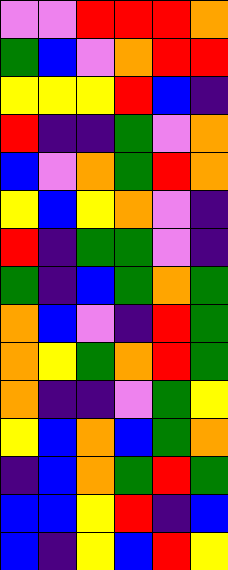[["violet", "violet", "red", "red", "red", "orange"], ["green", "blue", "violet", "orange", "red", "red"], ["yellow", "yellow", "yellow", "red", "blue", "indigo"], ["red", "indigo", "indigo", "green", "violet", "orange"], ["blue", "violet", "orange", "green", "red", "orange"], ["yellow", "blue", "yellow", "orange", "violet", "indigo"], ["red", "indigo", "green", "green", "violet", "indigo"], ["green", "indigo", "blue", "green", "orange", "green"], ["orange", "blue", "violet", "indigo", "red", "green"], ["orange", "yellow", "green", "orange", "red", "green"], ["orange", "indigo", "indigo", "violet", "green", "yellow"], ["yellow", "blue", "orange", "blue", "green", "orange"], ["indigo", "blue", "orange", "green", "red", "green"], ["blue", "blue", "yellow", "red", "indigo", "blue"], ["blue", "indigo", "yellow", "blue", "red", "yellow"]]